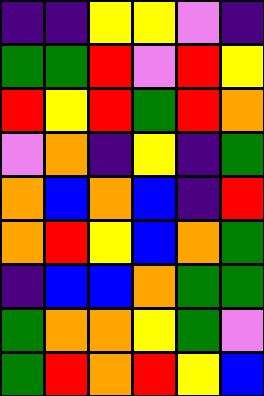[["indigo", "indigo", "yellow", "yellow", "violet", "indigo"], ["green", "green", "red", "violet", "red", "yellow"], ["red", "yellow", "red", "green", "red", "orange"], ["violet", "orange", "indigo", "yellow", "indigo", "green"], ["orange", "blue", "orange", "blue", "indigo", "red"], ["orange", "red", "yellow", "blue", "orange", "green"], ["indigo", "blue", "blue", "orange", "green", "green"], ["green", "orange", "orange", "yellow", "green", "violet"], ["green", "red", "orange", "red", "yellow", "blue"]]